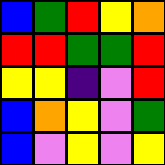[["blue", "green", "red", "yellow", "orange"], ["red", "red", "green", "green", "red"], ["yellow", "yellow", "indigo", "violet", "red"], ["blue", "orange", "yellow", "violet", "green"], ["blue", "violet", "yellow", "violet", "yellow"]]